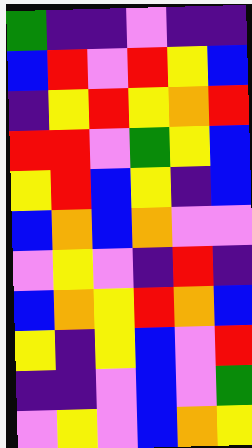[["green", "indigo", "indigo", "violet", "indigo", "indigo"], ["blue", "red", "violet", "red", "yellow", "blue"], ["indigo", "yellow", "red", "yellow", "orange", "red"], ["red", "red", "violet", "green", "yellow", "blue"], ["yellow", "red", "blue", "yellow", "indigo", "blue"], ["blue", "orange", "blue", "orange", "violet", "violet"], ["violet", "yellow", "violet", "indigo", "red", "indigo"], ["blue", "orange", "yellow", "red", "orange", "blue"], ["yellow", "indigo", "yellow", "blue", "violet", "red"], ["indigo", "indigo", "violet", "blue", "violet", "green"], ["violet", "yellow", "violet", "blue", "orange", "yellow"]]